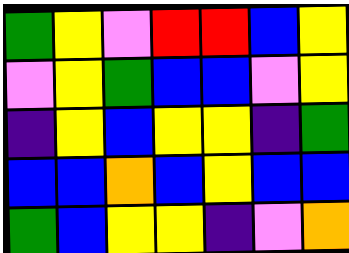[["green", "yellow", "violet", "red", "red", "blue", "yellow"], ["violet", "yellow", "green", "blue", "blue", "violet", "yellow"], ["indigo", "yellow", "blue", "yellow", "yellow", "indigo", "green"], ["blue", "blue", "orange", "blue", "yellow", "blue", "blue"], ["green", "blue", "yellow", "yellow", "indigo", "violet", "orange"]]